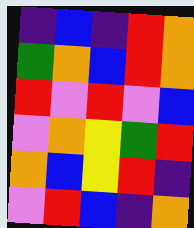[["indigo", "blue", "indigo", "red", "orange"], ["green", "orange", "blue", "red", "orange"], ["red", "violet", "red", "violet", "blue"], ["violet", "orange", "yellow", "green", "red"], ["orange", "blue", "yellow", "red", "indigo"], ["violet", "red", "blue", "indigo", "orange"]]